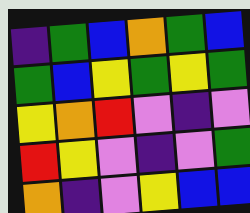[["indigo", "green", "blue", "orange", "green", "blue"], ["green", "blue", "yellow", "green", "yellow", "green"], ["yellow", "orange", "red", "violet", "indigo", "violet"], ["red", "yellow", "violet", "indigo", "violet", "green"], ["orange", "indigo", "violet", "yellow", "blue", "blue"]]